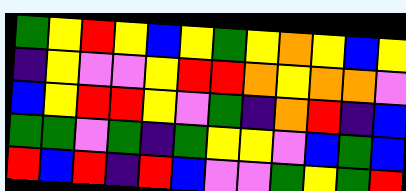[["green", "yellow", "red", "yellow", "blue", "yellow", "green", "yellow", "orange", "yellow", "blue", "yellow"], ["indigo", "yellow", "violet", "violet", "yellow", "red", "red", "orange", "yellow", "orange", "orange", "violet"], ["blue", "yellow", "red", "red", "yellow", "violet", "green", "indigo", "orange", "red", "indigo", "blue"], ["green", "green", "violet", "green", "indigo", "green", "yellow", "yellow", "violet", "blue", "green", "blue"], ["red", "blue", "red", "indigo", "red", "blue", "violet", "violet", "green", "yellow", "green", "red"]]